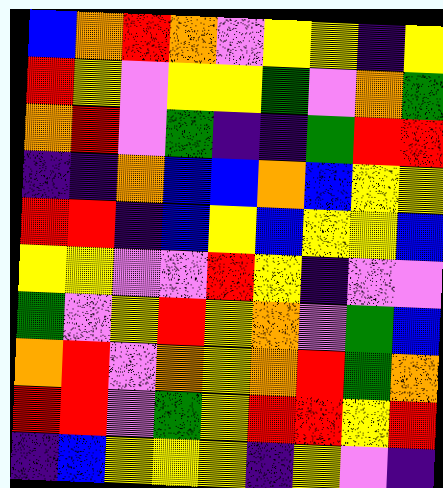[["blue", "orange", "red", "orange", "violet", "yellow", "yellow", "indigo", "yellow"], ["red", "yellow", "violet", "yellow", "yellow", "green", "violet", "orange", "green"], ["orange", "red", "violet", "green", "indigo", "indigo", "green", "red", "red"], ["indigo", "indigo", "orange", "blue", "blue", "orange", "blue", "yellow", "yellow"], ["red", "red", "indigo", "blue", "yellow", "blue", "yellow", "yellow", "blue"], ["yellow", "yellow", "violet", "violet", "red", "yellow", "indigo", "violet", "violet"], ["green", "violet", "yellow", "red", "yellow", "orange", "violet", "green", "blue"], ["orange", "red", "violet", "orange", "yellow", "orange", "red", "green", "orange"], ["red", "red", "violet", "green", "yellow", "red", "red", "yellow", "red"], ["indigo", "blue", "yellow", "yellow", "yellow", "indigo", "yellow", "violet", "indigo"]]